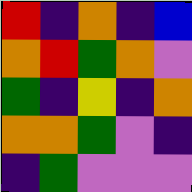[["red", "indigo", "orange", "indigo", "blue"], ["orange", "red", "green", "orange", "violet"], ["green", "indigo", "yellow", "indigo", "orange"], ["orange", "orange", "green", "violet", "indigo"], ["indigo", "green", "violet", "violet", "violet"]]